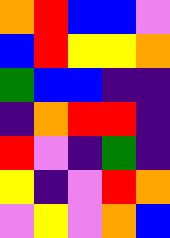[["orange", "red", "blue", "blue", "violet"], ["blue", "red", "yellow", "yellow", "orange"], ["green", "blue", "blue", "indigo", "indigo"], ["indigo", "orange", "red", "red", "indigo"], ["red", "violet", "indigo", "green", "indigo"], ["yellow", "indigo", "violet", "red", "orange"], ["violet", "yellow", "violet", "orange", "blue"]]